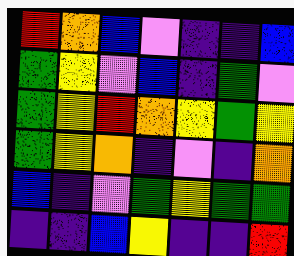[["red", "orange", "blue", "violet", "indigo", "indigo", "blue"], ["green", "yellow", "violet", "blue", "indigo", "green", "violet"], ["green", "yellow", "red", "orange", "yellow", "green", "yellow"], ["green", "yellow", "orange", "indigo", "violet", "indigo", "orange"], ["blue", "indigo", "violet", "green", "yellow", "green", "green"], ["indigo", "indigo", "blue", "yellow", "indigo", "indigo", "red"]]